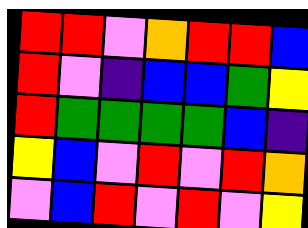[["red", "red", "violet", "orange", "red", "red", "blue"], ["red", "violet", "indigo", "blue", "blue", "green", "yellow"], ["red", "green", "green", "green", "green", "blue", "indigo"], ["yellow", "blue", "violet", "red", "violet", "red", "orange"], ["violet", "blue", "red", "violet", "red", "violet", "yellow"]]